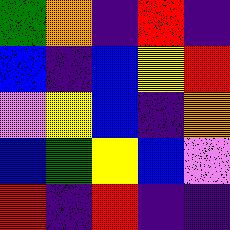[["green", "orange", "indigo", "red", "indigo"], ["blue", "indigo", "blue", "yellow", "red"], ["violet", "yellow", "blue", "indigo", "orange"], ["blue", "green", "yellow", "blue", "violet"], ["red", "indigo", "red", "indigo", "indigo"]]